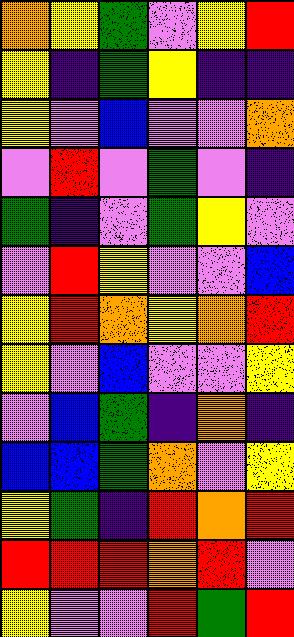[["orange", "yellow", "green", "violet", "yellow", "red"], ["yellow", "indigo", "green", "yellow", "indigo", "indigo"], ["yellow", "violet", "blue", "violet", "violet", "orange"], ["violet", "red", "violet", "green", "violet", "indigo"], ["green", "indigo", "violet", "green", "yellow", "violet"], ["violet", "red", "yellow", "violet", "violet", "blue"], ["yellow", "red", "orange", "yellow", "orange", "red"], ["yellow", "violet", "blue", "violet", "violet", "yellow"], ["violet", "blue", "green", "indigo", "orange", "indigo"], ["blue", "blue", "green", "orange", "violet", "yellow"], ["yellow", "green", "indigo", "red", "orange", "red"], ["red", "red", "red", "orange", "red", "violet"], ["yellow", "violet", "violet", "red", "green", "red"]]